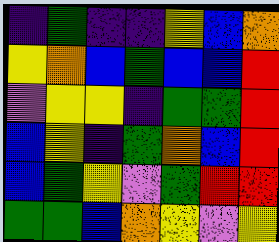[["indigo", "green", "indigo", "indigo", "yellow", "blue", "orange"], ["yellow", "orange", "blue", "green", "blue", "blue", "red"], ["violet", "yellow", "yellow", "indigo", "green", "green", "red"], ["blue", "yellow", "indigo", "green", "orange", "blue", "red"], ["blue", "green", "yellow", "violet", "green", "red", "red"], ["green", "green", "blue", "orange", "yellow", "violet", "yellow"]]